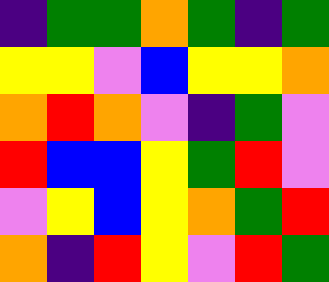[["indigo", "green", "green", "orange", "green", "indigo", "green"], ["yellow", "yellow", "violet", "blue", "yellow", "yellow", "orange"], ["orange", "red", "orange", "violet", "indigo", "green", "violet"], ["red", "blue", "blue", "yellow", "green", "red", "violet"], ["violet", "yellow", "blue", "yellow", "orange", "green", "red"], ["orange", "indigo", "red", "yellow", "violet", "red", "green"]]